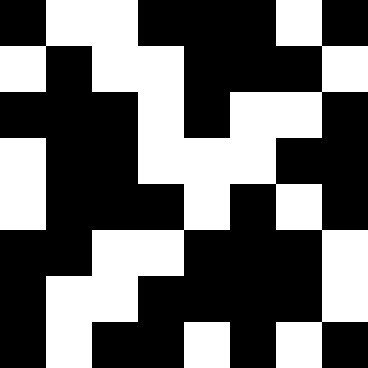[["black", "white", "white", "black", "black", "black", "white", "black"], ["white", "black", "white", "white", "black", "black", "black", "white"], ["black", "black", "black", "white", "black", "white", "white", "black"], ["white", "black", "black", "white", "white", "white", "black", "black"], ["white", "black", "black", "black", "white", "black", "white", "black"], ["black", "black", "white", "white", "black", "black", "black", "white"], ["black", "white", "white", "black", "black", "black", "black", "white"], ["black", "white", "black", "black", "white", "black", "white", "black"]]